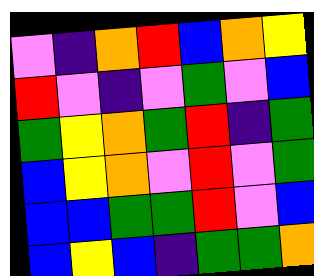[["violet", "indigo", "orange", "red", "blue", "orange", "yellow"], ["red", "violet", "indigo", "violet", "green", "violet", "blue"], ["green", "yellow", "orange", "green", "red", "indigo", "green"], ["blue", "yellow", "orange", "violet", "red", "violet", "green"], ["blue", "blue", "green", "green", "red", "violet", "blue"], ["blue", "yellow", "blue", "indigo", "green", "green", "orange"]]